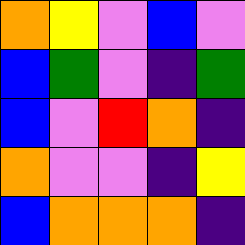[["orange", "yellow", "violet", "blue", "violet"], ["blue", "green", "violet", "indigo", "green"], ["blue", "violet", "red", "orange", "indigo"], ["orange", "violet", "violet", "indigo", "yellow"], ["blue", "orange", "orange", "orange", "indigo"]]